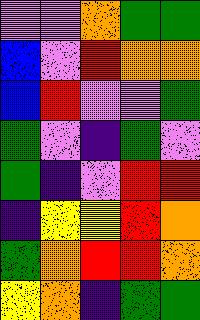[["violet", "violet", "orange", "green", "green"], ["blue", "violet", "red", "orange", "orange"], ["blue", "red", "violet", "violet", "green"], ["green", "violet", "indigo", "green", "violet"], ["green", "indigo", "violet", "red", "red"], ["indigo", "yellow", "yellow", "red", "orange"], ["green", "orange", "red", "red", "orange"], ["yellow", "orange", "indigo", "green", "green"]]